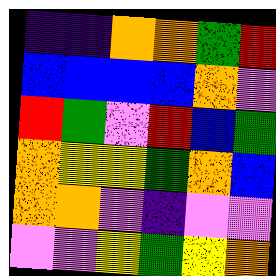[["indigo", "indigo", "orange", "orange", "green", "red"], ["blue", "blue", "blue", "blue", "orange", "violet"], ["red", "green", "violet", "red", "blue", "green"], ["orange", "yellow", "yellow", "green", "orange", "blue"], ["orange", "orange", "violet", "indigo", "violet", "violet"], ["violet", "violet", "yellow", "green", "yellow", "orange"]]